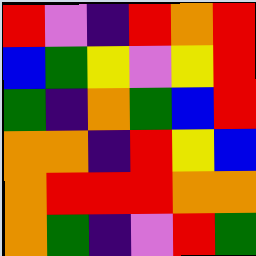[["red", "violet", "indigo", "red", "orange", "red"], ["blue", "green", "yellow", "violet", "yellow", "red"], ["green", "indigo", "orange", "green", "blue", "red"], ["orange", "orange", "indigo", "red", "yellow", "blue"], ["orange", "red", "red", "red", "orange", "orange"], ["orange", "green", "indigo", "violet", "red", "green"]]